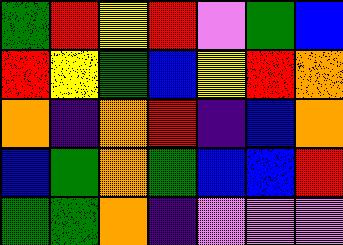[["green", "red", "yellow", "red", "violet", "green", "blue"], ["red", "yellow", "green", "blue", "yellow", "red", "orange"], ["orange", "indigo", "orange", "red", "indigo", "blue", "orange"], ["blue", "green", "orange", "green", "blue", "blue", "red"], ["green", "green", "orange", "indigo", "violet", "violet", "violet"]]